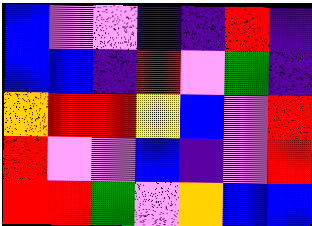[["blue", "violet", "violet", "indigo", "indigo", "red", "indigo"], ["blue", "blue", "indigo", "red", "violet", "green", "indigo"], ["orange", "red", "red", "yellow", "blue", "violet", "red"], ["red", "violet", "violet", "blue", "indigo", "violet", "red"], ["red", "red", "green", "violet", "orange", "blue", "blue"]]